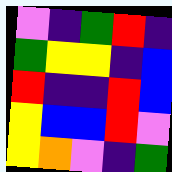[["violet", "indigo", "green", "red", "indigo"], ["green", "yellow", "yellow", "indigo", "blue"], ["red", "indigo", "indigo", "red", "blue"], ["yellow", "blue", "blue", "red", "violet"], ["yellow", "orange", "violet", "indigo", "green"]]